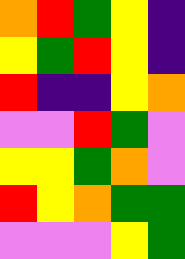[["orange", "red", "green", "yellow", "indigo"], ["yellow", "green", "red", "yellow", "indigo"], ["red", "indigo", "indigo", "yellow", "orange"], ["violet", "violet", "red", "green", "violet"], ["yellow", "yellow", "green", "orange", "violet"], ["red", "yellow", "orange", "green", "green"], ["violet", "violet", "violet", "yellow", "green"]]